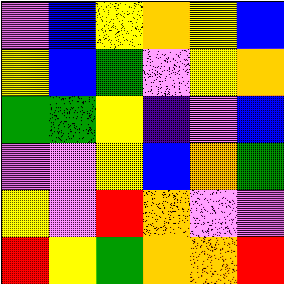[["violet", "blue", "yellow", "orange", "yellow", "blue"], ["yellow", "blue", "green", "violet", "yellow", "orange"], ["green", "green", "yellow", "indigo", "violet", "blue"], ["violet", "violet", "yellow", "blue", "orange", "green"], ["yellow", "violet", "red", "orange", "violet", "violet"], ["red", "yellow", "green", "orange", "orange", "red"]]